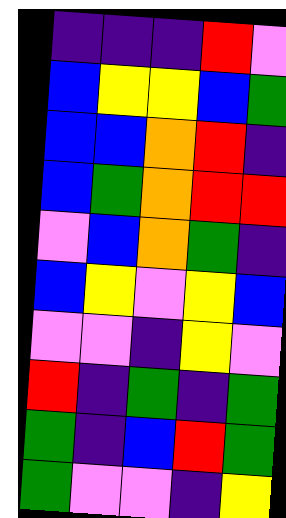[["indigo", "indigo", "indigo", "red", "violet"], ["blue", "yellow", "yellow", "blue", "green"], ["blue", "blue", "orange", "red", "indigo"], ["blue", "green", "orange", "red", "red"], ["violet", "blue", "orange", "green", "indigo"], ["blue", "yellow", "violet", "yellow", "blue"], ["violet", "violet", "indigo", "yellow", "violet"], ["red", "indigo", "green", "indigo", "green"], ["green", "indigo", "blue", "red", "green"], ["green", "violet", "violet", "indigo", "yellow"]]